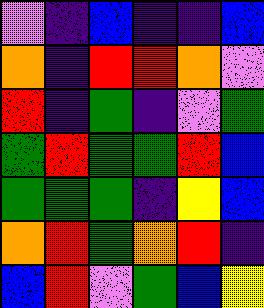[["violet", "indigo", "blue", "indigo", "indigo", "blue"], ["orange", "indigo", "red", "red", "orange", "violet"], ["red", "indigo", "green", "indigo", "violet", "green"], ["green", "red", "green", "green", "red", "blue"], ["green", "green", "green", "indigo", "yellow", "blue"], ["orange", "red", "green", "orange", "red", "indigo"], ["blue", "red", "violet", "green", "blue", "yellow"]]